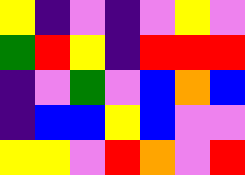[["yellow", "indigo", "violet", "indigo", "violet", "yellow", "violet"], ["green", "red", "yellow", "indigo", "red", "red", "red"], ["indigo", "violet", "green", "violet", "blue", "orange", "blue"], ["indigo", "blue", "blue", "yellow", "blue", "violet", "violet"], ["yellow", "yellow", "violet", "red", "orange", "violet", "red"]]